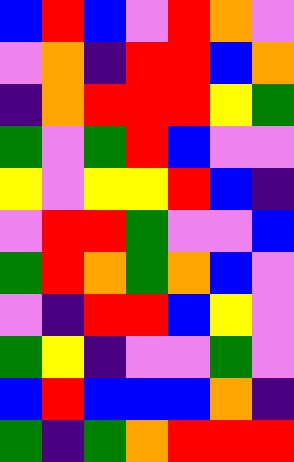[["blue", "red", "blue", "violet", "red", "orange", "violet"], ["violet", "orange", "indigo", "red", "red", "blue", "orange"], ["indigo", "orange", "red", "red", "red", "yellow", "green"], ["green", "violet", "green", "red", "blue", "violet", "violet"], ["yellow", "violet", "yellow", "yellow", "red", "blue", "indigo"], ["violet", "red", "red", "green", "violet", "violet", "blue"], ["green", "red", "orange", "green", "orange", "blue", "violet"], ["violet", "indigo", "red", "red", "blue", "yellow", "violet"], ["green", "yellow", "indigo", "violet", "violet", "green", "violet"], ["blue", "red", "blue", "blue", "blue", "orange", "indigo"], ["green", "indigo", "green", "orange", "red", "red", "red"]]